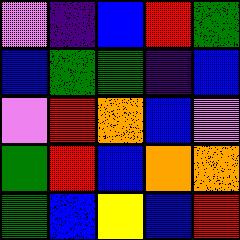[["violet", "indigo", "blue", "red", "green"], ["blue", "green", "green", "indigo", "blue"], ["violet", "red", "orange", "blue", "violet"], ["green", "red", "blue", "orange", "orange"], ["green", "blue", "yellow", "blue", "red"]]